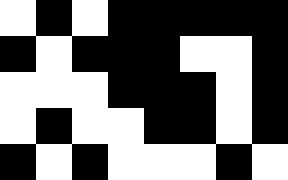[["white", "black", "white", "black", "black", "black", "black", "black"], ["black", "white", "black", "black", "black", "white", "white", "black"], ["white", "white", "white", "black", "black", "black", "white", "black"], ["white", "black", "white", "white", "black", "black", "white", "black"], ["black", "white", "black", "white", "white", "white", "black", "white"]]